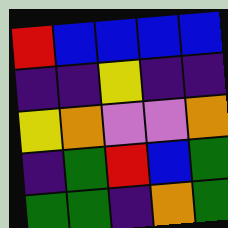[["red", "blue", "blue", "blue", "blue"], ["indigo", "indigo", "yellow", "indigo", "indigo"], ["yellow", "orange", "violet", "violet", "orange"], ["indigo", "green", "red", "blue", "green"], ["green", "green", "indigo", "orange", "green"]]